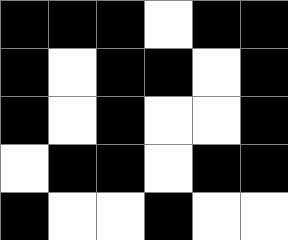[["black", "black", "black", "white", "black", "black"], ["black", "white", "black", "black", "white", "black"], ["black", "white", "black", "white", "white", "black"], ["white", "black", "black", "white", "black", "black"], ["black", "white", "white", "black", "white", "white"]]